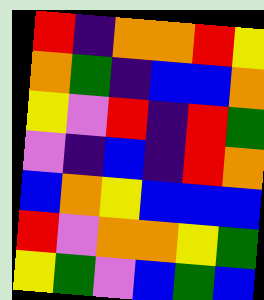[["red", "indigo", "orange", "orange", "red", "yellow"], ["orange", "green", "indigo", "blue", "blue", "orange"], ["yellow", "violet", "red", "indigo", "red", "green"], ["violet", "indigo", "blue", "indigo", "red", "orange"], ["blue", "orange", "yellow", "blue", "blue", "blue"], ["red", "violet", "orange", "orange", "yellow", "green"], ["yellow", "green", "violet", "blue", "green", "blue"]]